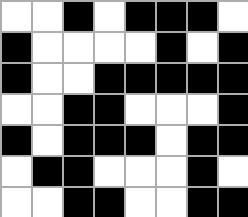[["white", "white", "black", "white", "black", "black", "black", "white"], ["black", "white", "white", "white", "white", "black", "white", "black"], ["black", "white", "white", "black", "black", "black", "black", "black"], ["white", "white", "black", "black", "white", "white", "white", "black"], ["black", "white", "black", "black", "black", "white", "black", "black"], ["white", "black", "black", "white", "white", "white", "black", "white"], ["white", "white", "black", "black", "white", "white", "black", "black"]]